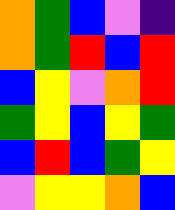[["orange", "green", "blue", "violet", "indigo"], ["orange", "green", "red", "blue", "red"], ["blue", "yellow", "violet", "orange", "red"], ["green", "yellow", "blue", "yellow", "green"], ["blue", "red", "blue", "green", "yellow"], ["violet", "yellow", "yellow", "orange", "blue"]]